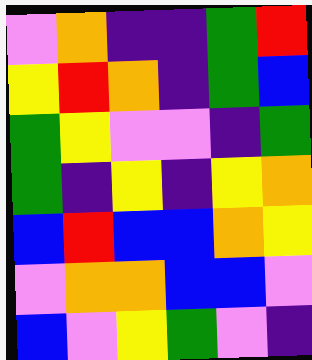[["violet", "orange", "indigo", "indigo", "green", "red"], ["yellow", "red", "orange", "indigo", "green", "blue"], ["green", "yellow", "violet", "violet", "indigo", "green"], ["green", "indigo", "yellow", "indigo", "yellow", "orange"], ["blue", "red", "blue", "blue", "orange", "yellow"], ["violet", "orange", "orange", "blue", "blue", "violet"], ["blue", "violet", "yellow", "green", "violet", "indigo"]]